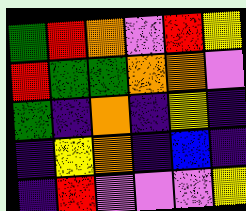[["green", "red", "orange", "violet", "red", "yellow"], ["red", "green", "green", "orange", "orange", "violet"], ["green", "indigo", "orange", "indigo", "yellow", "indigo"], ["indigo", "yellow", "orange", "indigo", "blue", "indigo"], ["indigo", "red", "violet", "violet", "violet", "yellow"]]